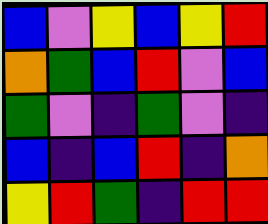[["blue", "violet", "yellow", "blue", "yellow", "red"], ["orange", "green", "blue", "red", "violet", "blue"], ["green", "violet", "indigo", "green", "violet", "indigo"], ["blue", "indigo", "blue", "red", "indigo", "orange"], ["yellow", "red", "green", "indigo", "red", "red"]]